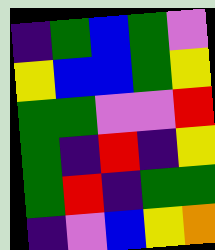[["indigo", "green", "blue", "green", "violet"], ["yellow", "blue", "blue", "green", "yellow"], ["green", "green", "violet", "violet", "red"], ["green", "indigo", "red", "indigo", "yellow"], ["green", "red", "indigo", "green", "green"], ["indigo", "violet", "blue", "yellow", "orange"]]